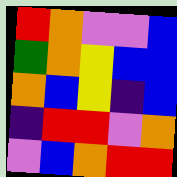[["red", "orange", "violet", "violet", "blue"], ["green", "orange", "yellow", "blue", "blue"], ["orange", "blue", "yellow", "indigo", "blue"], ["indigo", "red", "red", "violet", "orange"], ["violet", "blue", "orange", "red", "red"]]